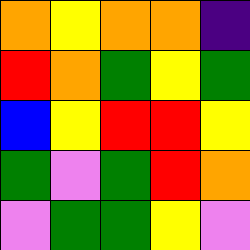[["orange", "yellow", "orange", "orange", "indigo"], ["red", "orange", "green", "yellow", "green"], ["blue", "yellow", "red", "red", "yellow"], ["green", "violet", "green", "red", "orange"], ["violet", "green", "green", "yellow", "violet"]]